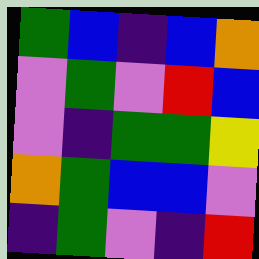[["green", "blue", "indigo", "blue", "orange"], ["violet", "green", "violet", "red", "blue"], ["violet", "indigo", "green", "green", "yellow"], ["orange", "green", "blue", "blue", "violet"], ["indigo", "green", "violet", "indigo", "red"]]